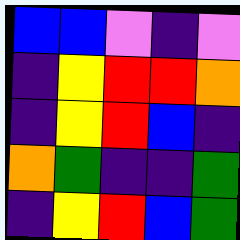[["blue", "blue", "violet", "indigo", "violet"], ["indigo", "yellow", "red", "red", "orange"], ["indigo", "yellow", "red", "blue", "indigo"], ["orange", "green", "indigo", "indigo", "green"], ["indigo", "yellow", "red", "blue", "green"]]